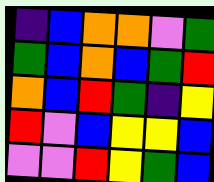[["indigo", "blue", "orange", "orange", "violet", "green"], ["green", "blue", "orange", "blue", "green", "red"], ["orange", "blue", "red", "green", "indigo", "yellow"], ["red", "violet", "blue", "yellow", "yellow", "blue"], ["violet", "violet", "red", "yellow", "green", "blue"]]